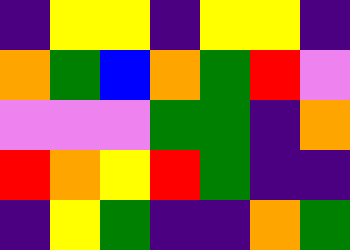[["indigo", "yellow", "yellow", "indigo", "yellow", "yellow", "indigo"], ["orange", "green", "blue", "orange", "green", "red", "violet"], ["violet", "violet", "violet", "green", "green", "indigo", "orange"], ["red", "orange", "yellow", "red", "green", "indigo", "indigo"], ["indigo", "yellow", "green", "indigo", "indigo", "orange", "green"]]